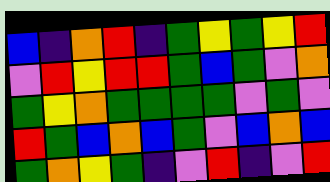[["blue", "indigo", "orange", "red", "indigo", "green", "yellow", "green", "yellow", "red"], ["violet", "red", "yellow", "red", "red", "green", "blue", "green", "violet", "orange"], ["green", "yellow", "orange", "green", "green", "green", "green", "violet", "green", "violet"], ["red", "green", "blue", "orange", "blue", "green", "violet", "blue", "orange", "blue"], ["green", "orange", "yellow", "green", "indigo", "violet", "red", "indigo", "violet", "red"]]